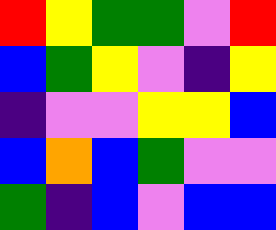[["red", "yellow", "green", "green", "violet", "red"], ["blue", "green", "yellow", "violet", "indigo", "yellow"], ["indigo", "violet", "violet", "yellow", "yellow", "blue"], ["blue", "orange", "blue", "green", "violet", "violet"], ["green", "indigo", "blue", "violet", "blue", "blue"]]